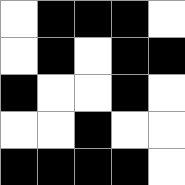[["white", "black", "black", "black", "white"], ["white", "black", "white", "black", "black"], ["black", "white", "white", "black", "white"], ["white", "white", "black", "white", "white"], ["black", "black", "black", "black", "white"]]